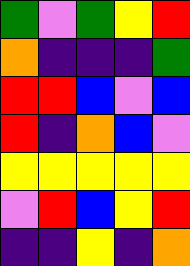[["green", "violet", "green", "yellow", "red"], ["orange", "indigo", "indigo", "indigo", "green"], ["red", "red", "blue", "violet", "blue"], ["red", "indigo", "orange", "blue", "violet"], ["yellow", "yellow", "yellow", "yellow", "yellow"], ["violet", "red", "blue", "yellow", "red"], ["indigo", "indigo", "yellow", "indigo", "orange"]]